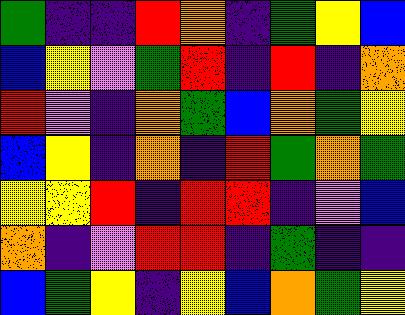[["green", "indigo", "indigo", "red", "orange", "indigo", "green", "yellow", "blue"], ["blue", "yellow", "violet", "green", "red", "indigo", "red", "indigo", "orange"], ["red", "violet", "indigo", "orange", "green", "blue", "orange", "green", "yellow"], ["blue", "yellow", "indigo", "orange", "indigo", "red", "green", "orange", "green"], ["yellow", "yellow", "red", "indigo", "red", "red", "indigo", "violet", "blue"], ["orange", "indigo", "violet", "red", "red", "indigo", "green", "indigo", "indigo"], ["blue", "green", "yellow", "indigo", "yellow", "blue", "orange", "green", "yellow"]]